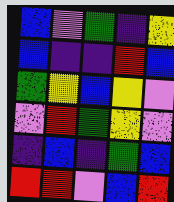[["blue", "violet", "green", "indigo", "yellow"], ["blue", "indigo", "indigo", "red", "blue"], ["green", "yellow", "blue", "yellow", "violet"], ["violet", "red", "green", "yellow", "violet"], ["indigo", "blue", "indigo", "green", "blue"], ["red", "red", "violet", "blue", "red"]]